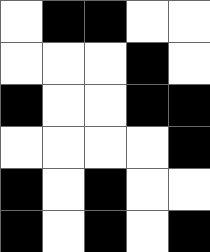[["white", "black", "black", "white", "white"], ["white", "white", "white", "black", "white"], ["black", "white", "white", "black", "black"], ["white", "white", "white", "white", "black"], ["black", "white", "black", "white", "white"], ["black", "white", "black", "white", "black"]]